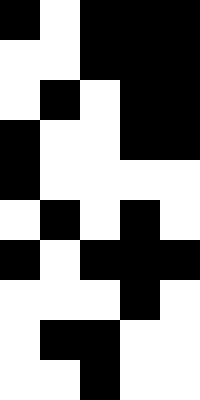[["black", "white", "black", "black", "black"], ["white", "white", "black", "black", "black"], ["white", "black", "white", "black", "black"], ["black", "white", "white", "black", "black"], ["black", "white", "white", "white", "white"], ["white", "black", "white", "black", "white"], ["black", "white", "black", "black", "black"], ["white", "white", "white", "black", "white"], ["white", "black", "black", "white", "white"], ["white", "white", "black", "white", "white"]]